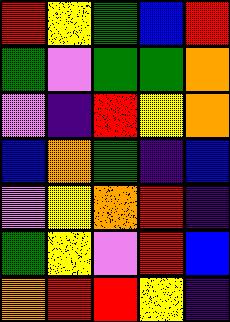[["red", "yellow", "green", "blue", "red"], ["green", "violet", "green", "green", "orange"], ["violet", "indigo", "red", "yellow", "orange"], ["blue", "orange", "green", "indigo", "blue"], ["violet", "yellow", "orange", "red", "indigo"], ["green", "yellow", "violet", "red", "blue"], ["orange", "red", "red", "yellow", "indigo"]]